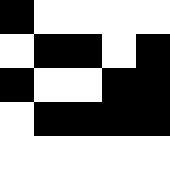[["black", "white", "white", "white", "white"], ["white", "black", "black", "white", "black"], ["black", "white", "white", "black", "black"], ["white", "black", "black", "black", "black"], ["white", "white", "white", "white", "white"]]